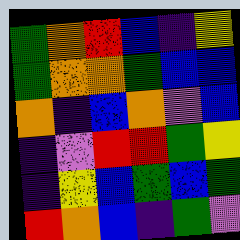[["green", "orange", "red", "blue", "indigo", "yellow"], ["green", "orange", "orange", "green", "blue", "blue"], ["orange", "indigo", "blue", "orange", "violet", "blue"], ["indigo", "violet", "red", "red", "green", "yellow"], ["indigo", "yellow", "blue", "green", "blue", "green"], ["red", "orange", "blue", "indigo", "green", "violet"]]